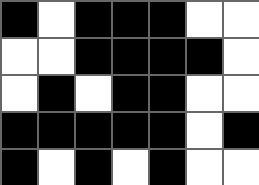[["black", "white", "black", "black", "black", "white", "white"], ["white", "white", "black", "black", "black", "black", "white"], ["white", "black", "white", "black", "black", "white", "white"], ["black", "black", "black", "black", "black", "white", "black"], ["black", "white", "black", "white", "black", "white", "white"]]